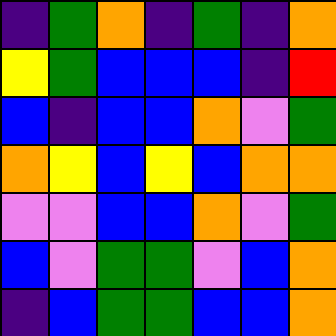[["indigo", "green", "orange", "indigo", "green", "indigo", "orange"], ["yellow", "green", "blue", "blue", "blue", "indigo", "red"], ["blue", "indigo", "blue", "blue", "orange", "violet", "green"], ["orange", "yellow", "blue", "yellow", "blue", "orange", "orange"], ["violet", "violet", "blue", "blue", "orange", "violet", "green"], ["blue", "violet", "green", "green", "violet", "blue", "orange"], ["indigo", "blue", "green", "green", "blue", "blue", "orange"]]